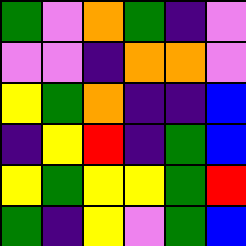[["green", "violet", "orange", "green", "indigo", "violet"], ["violet", "violet", "indigo", "orange", "orange", "violet"], ["yellow", "green", "orange", "indigo", "indigo", "blue"], ["indigo", "yellow", "red", "indigo", "green", "blue"], ["yellow", "green", "yellow", "yellow", "green", "red"], ["green", "indigo", "yellow", "violet", "green", "blue"]]